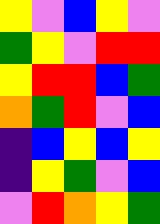[["yellow", "violet", "blue", "yellow", "violet"], ["green", "yellow", "violet", "red", "red"], ["yellow", "red", "red", "blue", "green"], ["orange", "green", "red", "violet", "blue"], ["indigo", "blue", "yellow", "blue", "yellow"], ["indigo", "yellow", "green", "violet", "blue"], ["violet", "red", "orange", "yellow", "green"]]